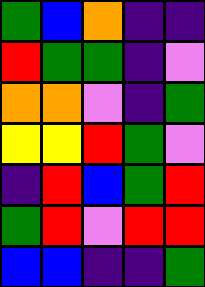[["green", "blue", "orange", "indigo", "indigo"], ["red", "green", "green", "indigo", "violet"], ["orange", "orange", "violet", "indigo", "green"], ["yellow", "yellow", "red", "green", "violet"], ["indigo", "red", "blue", "green", "red"], ["green", "red", "violet", "red", "red"], ["blue", "blue", "indigo", "indigo", "green"]]